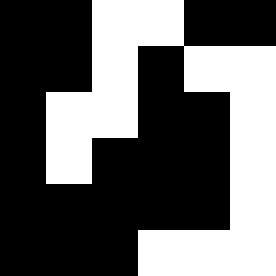[["black", "black", "white", "white", "black", "black"], ["black", "black", "white", "black", "white", "white"], ["black", "white", "white", "black", "black", "white"], ["black", "white", "black", "black", "black", "white"], ["black", "black", "black", "black", "black", "white"], ["black", "black", "black", "white", "white", "white"]]